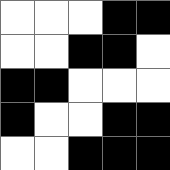[["white", "white", "white", "black", "black"], ["white", "white", "black", "black", "white"], ["black", "black", "white", "white", "white"], ["black", "white", "white", "black", "black"], ["white", "white", "black", "black", "black"]]